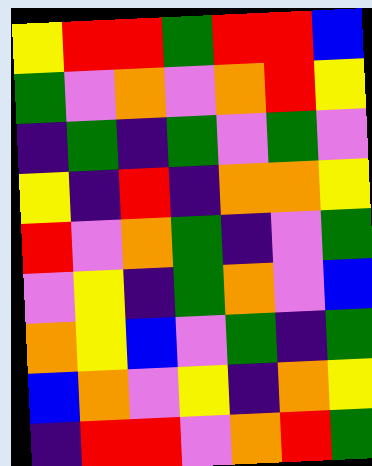[["yellow", "red", "red", "green", "red", "red", "blue"], ["green", "violet", "orange", "violet", "orange", "red", "yellow"], ["indigo", "green", "indigo", "green", "violet", "green", "violet"], ["yellow", "indigo", "red", "indigo", "orange", "orange", "yellow"], ["red", "violet", "orange", "green", "indigo", "violet", "green"], ["violet", "yellow", "indigo", "green", "orange", "violet", "blue"], ["orange", "yellow", "blue", "violet", "green", "indigo", "green"], ["blue", "orange", "violet", "yellow", "indigo", "orange", "yellow"], ["indigo", "red", "red", "violet", "orange", "red", "green"]]